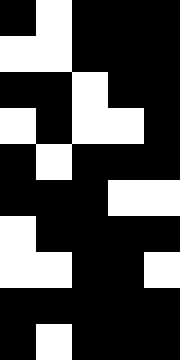[["black", "white", "black", "black", "black"], ["white", "white", "black", "black", "black"], ["black", "black", "white", "black", "black"], ["white", "black", "white", "white", "black"], ["black", "white", "black", "black", "black"], ["black", "black", "black", "white", "white"], ["white", "black", "black", "black", "black"], ["white", "white", "black", "black", "white"], ["black", "black", "black", "black", "black"], ["black", "white", "black", "black", "black"]]